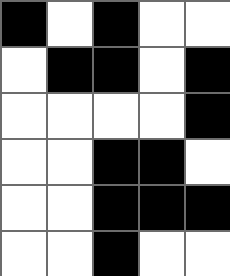[["black", "white", "black", "white", "white"], ["white", "black", "black", "white", "black"], ["white", "white", "white", "white", "black"], ["white", "white", "black", "black", "white"], ["white", "white", "black", "black", "black"], ["white", "white", "black", "white", "white"]]